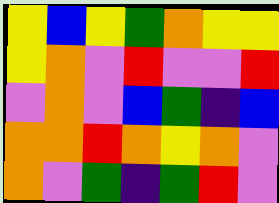[["yellow", "blue", "yellow", "green", "orange", "yellow", "yellow"], ["yellow", "orange", "violet", "red", "violet", "violet", "red"], ["violet", "orange", "violet", "blue", "green", "indigo", "blue"], ["orange", "orange", "red", "orange", "yellow", "orange", "violet"], ["orange", "violet", "green", "indigo", "green", "red", "violet"]]